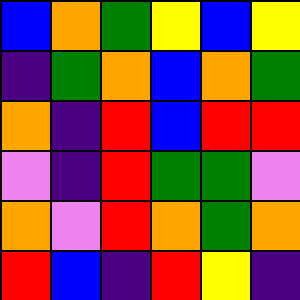[["blue", "orange", "green", "yellow", "blue", "yellow"], ["indigo", "green", "orange", "blue", "orange", "green"], ["orange", "indigo", "red", "blue", "red", "red"], ["violet", "indigo", "red", "green", "green", "violet"], ["orange", "violet", "red", "orange", "green", "orange"], ["red", "blue", "indigo", "red", "yellow", "indigo"]]